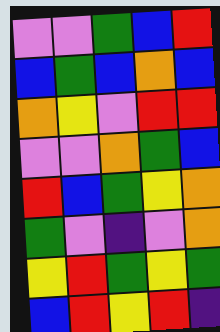[["violet", "violet", "green", "blue", "red"], ["blue", "green", "blue", "orange", "blue"], ["orange", "yellow", "violet", "red", "red"], ["violet", "violet", "orange", "green", "blue"], ["red", "blue", "green", "yellow", "orange"], ["green", "violet", "indigo", "violet", "orange"], ["yellow", "red", "green", "yellow", "green"], ["blue", "red", "yellow", "red", "indigo"]]